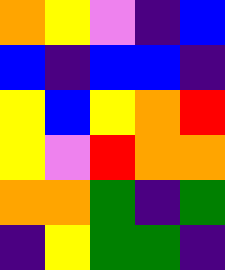[["orange", "yellow", "violet", "indigo", "blue"], ["blue", "indigo", "blue", "blue", "indigo"], ["yellow", "blue", "yellow", "orange", "red"], ["yellow", "violet", "red", "orange", "orange"], ["orange", "orange", "green", "indigo", "green"], ["indigo", "yellow", "green", "green", "indigo"]]